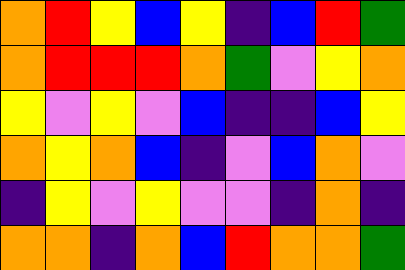[["orange", "red", "yellow", "blue", "yellow", "indigo", "blue", "red", "green"], ["orange", "red", "red", "red", "orange", "green", "violet", "yellow", "orange"], ["yellow", "violet", "yellow", "violet", "blue", "indigo", "indigo", "blue", "yellow"], ["orange", "yellow", "orange", "blue", "indigo", "violet", "blue", "orange", "violet"], ["indigo", "yellow", "violet", "yellow", "violet", "violet", "indigo", "orange", "indigo"], ["orange", "orange", "indigo", "orange", "blue", "red", "orange", "orange", "green"]]